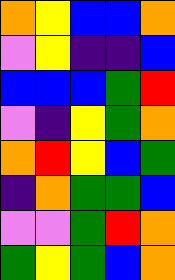[["orange", "yellow", "blue", "blue", "orange"], ["violet", "yellow", "indigo", "indigo", "blue"], ["blue", "blue", "blue", "green", "red"], ["violet", "indigo", "yellow", "green", "orange"], ["orange", "red", "yellow", "blue", "green"], ["indigo", "orange", "green", "green", "blue"], ["violet", "violet", "green", "red", "orange"], ["green", "yellow", "green", "blue", "orange"]]